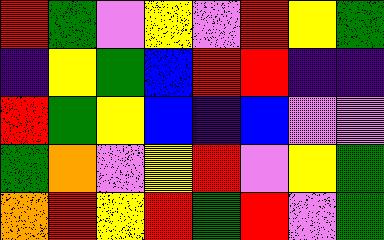[["red", "green", "violet", "yellow", "violet", "red", "yellow", "green"], ["indigo", "yellow", "green", "blue", "red", "red", "indigo", "indigo"], ["red", "green", "yellow", "blue", "indigo", "blue", "violet", "violet"], ["green", "orange", "violet", "yellow", "red", "violet", "yellow", "green"], ["orange", "red", "yellow", "red", "green", "red", "violet", "green"]]